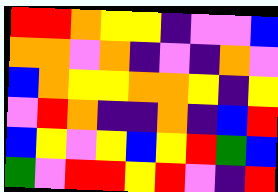[["red", "red", "orange", "yellow", "yellow", "indigo", "violet", "violet", "blue"], ["orange", "orange", "violet", "orange", "indigo", "violet", "indigo", "orange", "violet"], ["blue", "orange", "yellow", "yellow", "orange", "orange", "yellow", "indigo", "yellow"], ["violet", "red", "orange", "indigo", "indigo", "orange", "indigo", "blue", "red"], ["blue", "yellow", "violet", "yellow", "blue", "yellow", "red", "green", "blue"], ["green", "violet", "red", "red", "yellow", "red", "violet", "indigo", "red"]]